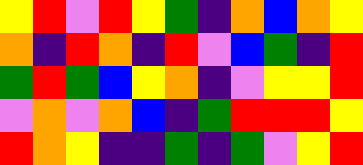[["yellow", "red", "violet", "red", "yellow", "green", "indigo", "orange", "blue", "orange", "yellow"], ["orange", "indigo", "red", "orange", "indigo", "red", "violet", "blue", "green", "indigo", "red"], ["green", "red", "green", "blue", "yellow", "orange", "indigo", "violet", "yellow", "yellow", "red"], ["violet", "orange", "violet", "orange", "blue", "indigo", "green", "red", "red", "red", "yellow"], ["red", "orange", "yellow", "indigo", "indigo", "green", "indigo", "green", "violet", "yellow", "red"]]